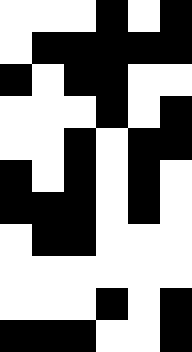[["white", "white", "white", "black", "white", "black"], ["white", "black", "black", "black", "black", "black"], ["black", "white", "black", "black", "white", "white"], ["white", "white", "white", "black", "white", "black"], ["white", "white", "black", "white", "black", "black"], ["black", "white", "black", "white", "black", "white"], ["black", "black", "black", "white", "black", "white"], ["white", "black", "black", "white", "white", "white"], ["white", "white", "white", "white", "white", "white"], ["white", "white", "white", "black", "white", "black"], ["black", "black", "black", "white", "white", "black"]]